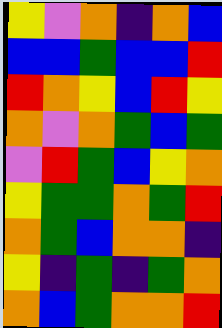[["yellow", "violet", "orange", "indigo", "orange", "blue"], ["blue", "blue", "green", "blue", "blue", "red"], ["red", "orange", "yellow", "blue", "red", "yellow"], ["orange", "violet", "orange", "green", "blue", "green"], ["violet", "red", "green", "blue", "yellow", "orange"], ["yellow", "green", "green", "orange", "green", "red"], ["orange", "green", "blue", "orange", "orange", "indigo"], ["yellow", "indigo", "green", "indigo", "green", "orange"], ["orange", "blue", "green", "orange", "orange", "red"]]